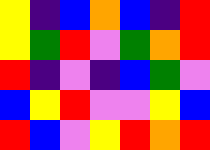[["yellow", "indigo", "blue", "orange", "blue", "indigo", "red"], ["yellow", "green", "red", "violet", "green", "orange", "red"], ["red", "indigo", "violet", "indigo", "blue", "green", "violet"], ["blue", "yellow", "red", "violet", "violet", "yellow", "blue"], ["red", "blue", "violet", "yellow", "red", "orange", "red"]]